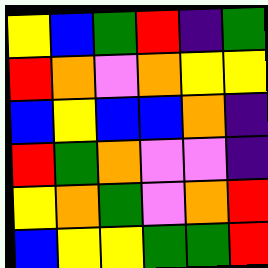[["yellow", "blue", "green", "red", "indigo", "green"], ["red", "orange", "violet", "orange", "yellow", "yellow"], ["blue", "yellow", "blue", "blue", "orange", "indigo"], ["red", "green", "orange", "violet", "violet", "indigo"], ["yellow", "orange", "green", "violet", "orange", "red"], ["blue", "yellow", "yellow", "green", "green", "red"]]